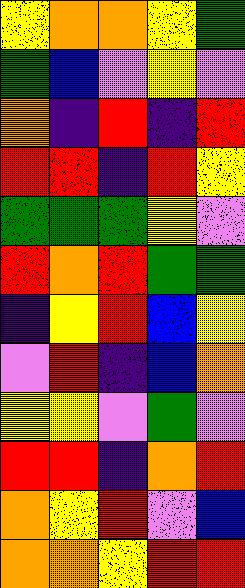[["yellow", "orange", "orange", "yellow", "green"], ["green", "blue", "violet", "yellow", "violet"], ["orange", "indigo", "red", "indigo", "red"], ["red", "red", "indigo", "red", "yellow"], ["green", "green", "green", "yellow", "violet"], ["red", "orange", "red", "green", "green"], ["indigo", "yellow", "red", "blue", "yellow"], ["violet", "red", "indigo", "blue", "orange"], ["yellow", "yellow", "violet", "green", "violet"], ["red", "red", "indigo", "orange", "red"], ["orange", "yellow", "red", "violet", "blue"], ["orange", "orange", "yellow", "red", "red"]]